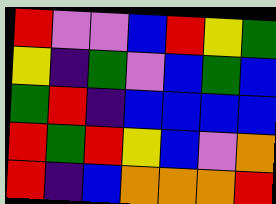[["red", "violet", "violet", "blue", "red", "yellow", "green"], ["yellow", "indigo", "green", "violet", "blue", "green", "blue"], ["green", "red", "indigo", "blue", "blue", "blue", "blue"], ["red", "green", "red", "yellow", "blue", "violet", "orange"], ["red", "indigo", "blue", "orange", "orange", "orange", "red"]]